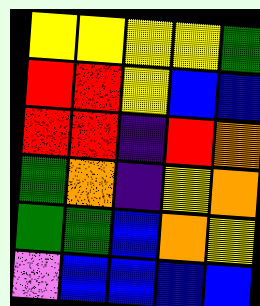[["yellow", "yellow", "yellow", "yellow", "green"], ["red", "red", "yellow", "blue", "blue"], ["red", "red", "indigo", "red", "orange"], ["green", "orange", "indigo", "yellow", "orange"], ["green", "green", "blue", "orange", "yellow"], ["violet", "blue", "blue", "blue", "blue"]]